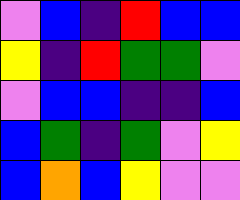[["violet", "blue", "indigo", "red", "blue", "blue"], ["yellow", "indigo", "red", "green", "green", "violet"], ["violet", "blue", "blue", "indigo", "indigo", "blue"], ["blue", "green", "indigo", "green", "violet", "yellow"], ["blue", "orange", "blue", "yellow", "violet", "violet"]]